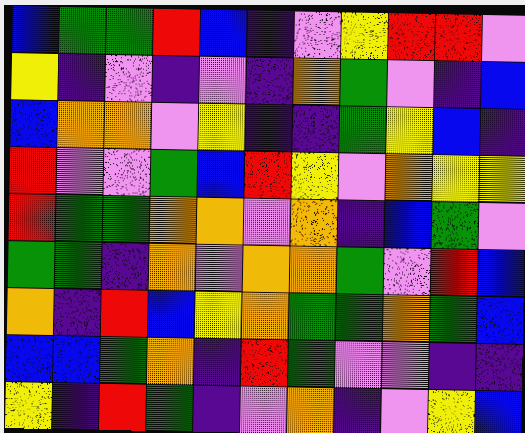[["blue", "green", "green", "red", "blue", "indigo", "violet", "yellow", "red", "red", "violet"], ["yellow", "indigo", "violet", "indigo", "violet", "indigo", "orange", "green", "violet", "indigo", "blue"], ["blue", "orange", "orange", "violet", "yellow", "indigo", "indigo", "green", "yellow", "blue", "indigo"], ["red", "violet", "violet", "green", "blue", "red", "yellow", "violet", "orange", "yellow", "yellow"], ["red", "green", "green", "orange", "orange", "violet", "orange", "indigo", "blue", "green", "violet"], ["green", "green", "indigo", "orange", "violet", "orange", "orange", "green", "violet", "red", "blue"], ["orange", "indigo", "red", "blue", "yellow", "orange", "green", "green", "orange", "green", "blue"], ["blue", "blue", "green", "orange", "indigo", "red", "green", "violet", "violet", "indigo", "indigo"], ["yellow", "indigo", "red", "green", "indigo", "violet", "orange", "indigo", "violet", "yellow", "blue"]]